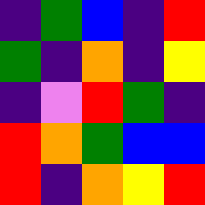[["indigo", "green", "blue", "indigo", "red"], ["green", "indigo", "orange", "indigo", "yellow"], ["indigo", "violet", "red", "green", "indigo"], ["red", "orange", "green", "blue", "blue"], ["red", "indigo", "orange", "yellow", "red"]]